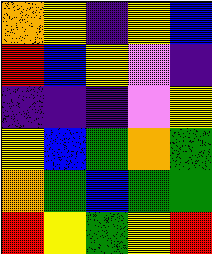[["orange", "yellow", "indigo", "yellow", "blue"], ["red", "blue", "yellow", "violet", "indigo"], ["indigo", "indigo", "indigo", "violet", "yellow"], ["yellow", "blue", "green", "orange", "green"], ["orange", "green", "blue", "green", "green"], ["red", "yellow", "green", "yellow", "red"]]